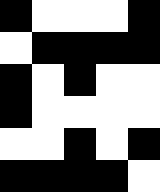[["black", "white", "white", "white", "black"], ["white", "black", "black", "black", "black"], ["black", "white", "black", "white", "white"], ["black", "white", "white", "white", "white"], ["white", "white", "black", "white", "black"], ["black", "black", "black", "black", "white"]]